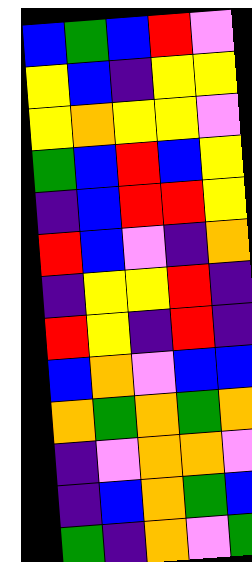[["blue", "green", "blue", "red", "violet"], ["yellow", "blue", "indigo", "yellow", "yellow"], ["yellow", "orange", "yellow", "yellow", "violet"], ["green", "blue", "red", "blue", "yellow"], ["indigo", "blue", "red", "red", "yellow"], ["red", "blue", "violet", "indigo", "orange"], ["indigo", "yellow", "yellow", "red", "indigo"], ["red", "yellow", "indigo", "red", "indigo"], ["blue", "orange", "violet", "blue", "blue"], ["orange", "green", "orange", "green", "orange"], ["indigo", "violet", "orange", "orange", "violet"], ["indigo", "blue", "orange", "green", "blue"], ["green", "indigo", "orange", "violet", "green"]]